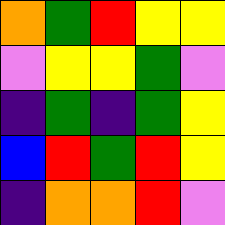[["orange", "green", "red", "yellow", "yellow"], ["violet", "yellow", "yellow", "green", "violet"], ["indigo", "green", "indigo", "green", "yellow"], ["blue", "red", "green", "red", "yellow"], ["indigo", "orange", "orange", "red", "violet"]]